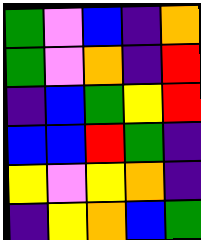[["green", "violet", "blue", "indigo", "orange"], ["green", "violet", "orange", "indigo", "red"], ["indigo", "blue", "green", "yellow", "red"], ["blue", "blue", "red", "green", "indigo"], ["yellow", "violet", "yellow", "orange", "indigo"], ["indigo", "yellow", "orange", "blue", "green"]]